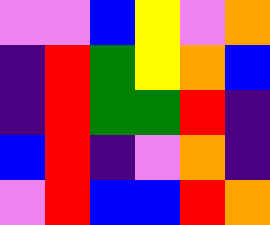[["violet", "violet", "blue", "yellow", "violet", "orange"], ["indigo", "red", "green", "yellow", "orange", "blue"], ["indigo", "red", "green", "green", "red", "indigo"], ["blue", "red", "indigo", "violet", "orange", "indigo"], ["violet", "red", "blue", "blue", "red", "orange"]]